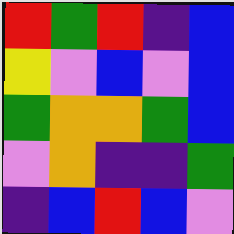[["red", "green", "red", "indigo", "blue"], ["yellow", "violet", "blue", "violet", "blue"], ["green", "orange", "orange", "green", "blue"], ["violet", "orange", "indigo", "indigo", "green"], ["indigo", "blue", "red", "blue", "violet"]]